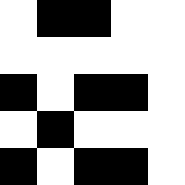[["white", "black", "black", "white", "white"], ["white", "white", "white", "white", "white"], ["black", "white", "black", "black", "white"], ["white", "black", "white", "white", "white"], ["black", "white", "black", "black", "white"]]